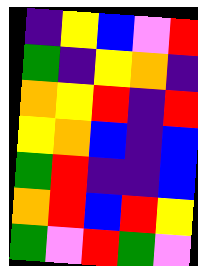[["indigo", "yellow", "blue", "violet", "red"], ["green", "indigo", "yellow", "orange", "indigo"], ["orange", "yellow", "red", "indigo", "red"], ["yellow", "orange", "blue", "indigo", "blue"], ["green", "red", "indigo", "indigo", "blue"], ["orange", "red", "blue", "red", "yellow"], ["green", "violet", "red", "green", "violet"]]